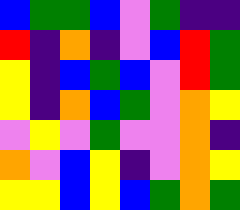[["blue", "green", "green", "blue", "violet", "green", "indigo", "indigo"], ["red", "indigo", "orange", "indigo", "violet", "blue", "red", "green"], ["yellow", "indigo", "blue", "green", "blue", "violet", "red", "green"], ["yellow", "indigo", "orange", "blue", "green", "violet", "orange", "yellow"], ["violet", "yellow", "violet", "green", "violet", "violet", "orange", "indigo"], ["orange", "violet", "blue", "yellow", "indigo", "violet", "orange", "yellow"], ["yellow", "yellow", "blue", "yellow", "blue", "green", "orange", "green"]]